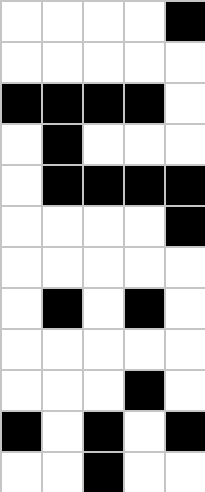[["white", "white", "white", "white", "black"], ["white", "white", "white", "white", "white"], ["black", "black", "black", "black", "white"], ["white", "black", "white", "white", "white"], ["white", "black", "black", "black", "black"], ["white", "white", "white", "white", "black"], ["white", "white", "white", "white", "white"], ["white", "black", "white", "black", "white"], ["white", "white", "white", "white", "white"], ["white", "white", "white", "black", "white"], ["black", "white", "black", "white", "black"], ["white", "white", "black", "white", "white"]]